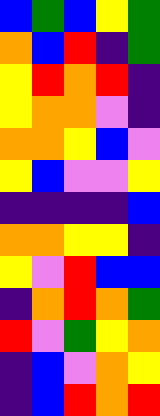[["blue", "green", "blue", "yellow", "green"], ["orange", "blue", "red", "indigo", "green"], ["yellow", "red", "orange", "red", "indigo"], ["yellow", "orange", "orange", "violet", "indigo"], ["orange", "orange", "yellow", "blue", "violet"], ["yellow", "blue", "violet", "violet", "yellow"], ["indigo", "indigo", "indigo", "indigo", "blue"], ["orange", "orange", "yellow", "yellow", "indigo"], ["yellow", "violet", "red", "blue", "blue"], ["indigo", "orange", "red", "orange", "green"], ["red", "violet", "green", "yellow", "orange"], ["indigo", "blue", "violet", "orange", "yellow"], ["indigo", "blue", "red", "orange", "red"]]